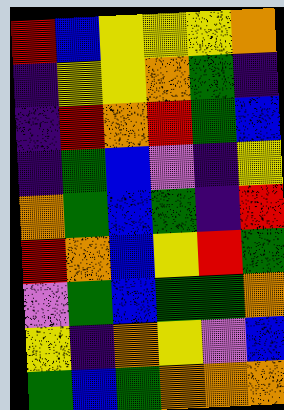[["red", "blue", "yellow", "yellow", "yellow", "orange"], ["indigo", "yellow", "yellow", "orange", "green", "indigo"], ["indigo", "red", "orange", "red", "green", "blue"], ["indigo", "green", "blue", "violet", "indigo", "yellow"], ["orange", "green", "blue", "green", "indigo", "red"], ["red", "orange", "blue", "yellow", "red", "green"], ["violet", "green", "blue", "green", "green", "orange"], ["yellow", "indigo", "orange", "yellow", "violet", "blue"], ["green", "blue", "green", "orange", "orange", "orange"]]